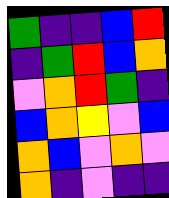[["green", "indigo", "indigo", "blue", "red"], ["indigo", "green", "red", "blue", "orange"], ["violet", "orange", "red", "green", "indigo"], ["blue", "orange", "yellow", "violet", "blue"], ["orange", "blue", "violet", "orange", "violet"], ["orange", "indigo", "violet", "indigo", "indigo"]]